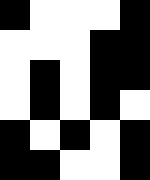[["black", "white", "white", "white", "black"], ["white", "white", "white", "black", "black"], ["white", "black", "white", "black", "black"], ["white", "black", "white", "black", "white"], ["black", "white", "black", "white", "black"], ["black", "black", "white", "white", "black"]]